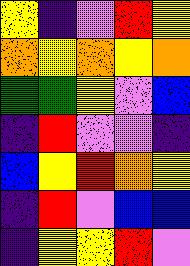[["yellow", "indigo", "violet", "red", "yellow"], ["orange", "yellow", "orange", "yellow", "orange"], ["green", "green", "yellow", "violet", "blue"], ["indigo", "red", "violet", "violet", "indigo"], ["blue", "yellow", "red", "orange", "yellow"], ["indigo", "red", "violet", "blue", "blue"], ["indigo", "yellow", "yellow", "red", "violet"]]